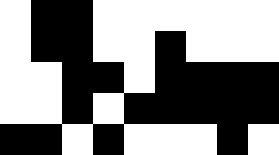[["white", "black", "black", "white", "white", "white", "white", "white", "white"], ["white", "black", "black", "white", "white", "black", "white", "white", "white"], ["white", "white", "black", "black", "white", "black", "black", "black", "black"], ["white", "white", "black", "white", "black", "black", "black", "black", "black"], ["black", "black", "white", "black", "white", "white", "white", "black", "white"]]